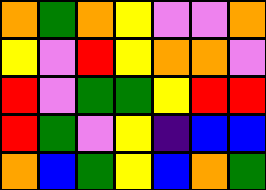[["orange", "green", "orange", "yellow", "violet", "violet", "orange"], ["yellow", "violet", "red", "yellow", "orange", "orange", "violet"], ["red", "violet", "green", "green", "yellow", "red", "red"], ["red", "green", "violet", "yellow", "indigo", "blue", "blue"], ["orange", "blue", "green", "yellow", "blue", "orange", "green"]]